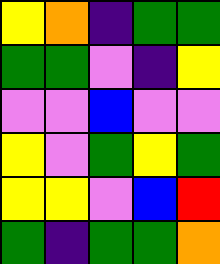[["yellow", "orange", "indigo", "green", "green"], ["green", "green", "violet", "indigo", "yellow"], ["violet", "violet", "blue", "violet", "violet"], ["yellow", "violet", "green", "yellow", "green"], ["yellow", "yellow", "violet", "blue", "red"], ["green", "indigo", "green", "green", "orange"]]